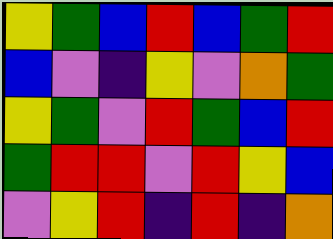[["yellow", "green", "blue", "red", "blue", "green", "red"], ["blue", "violet", "indigo", "yellow", "violet", "orange", "green"], ["yellow", "green", "violet", "red", "green", "blue", "red"], ["green", "red", "red", "violet", "red", "yellow", "blue"], ["violet", "yellow", "red", "indigo", "red", "indigo", "orange"]]